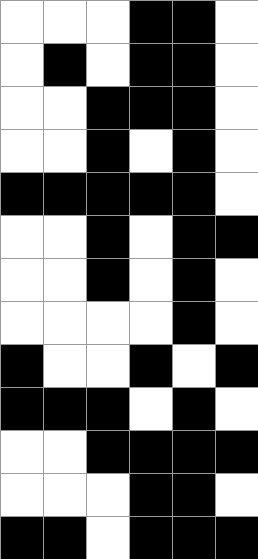[["white", "white", "white", "black", "black", "white"], ["white", "black", "white", "black", "black", "white"], ["white", "white", "black", "black", "black", "white"], ["white", "white", "black", "white", "black", "white"], ["black", "black", "black", "black", "black", "white"], ["white", "white", "black", "white", "black", "black"], ["white", "white", "black", "white", "black", "white"], ["white", "white", "white", "white", "black", "white"], ["black", "white", "white", "black", "white", "black"], ["black", "black", "black", "white", "black", "white"], ["white", "white", "black", "black", "black", "black"], ["white", "white", "white", "black", "black", "white"], ["black", "black", "white", "black", "black", "black"]]